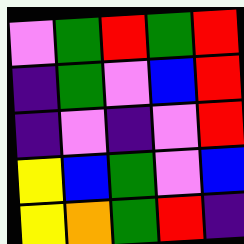[["violet", "green", "red", "green", "red"], ["indigo", "green", "violet", "blue", "red"], ["indigo", "violet", "indigo", "violet", "red"], ["yellow", "blue", "green", "violet", "blue"], ["yellow", "orange", "green", "red", "indigo"]]